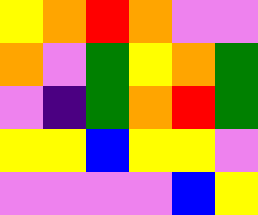[["yellow", "orange", "red", "orange", "violet", "violet"], ["orange", "violet", "green", "yellow", "orange", "green"], ["violet", "indigo", "green", "orange", "red", "green"], ["yellow", "yellow", "blue", "yellow", "yellow", "violet"], ["violet", "violet", "violet", "violet", "blue", "yellow"]]